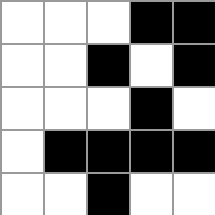[["white", "white", "white", "black", "black"], ["white", "white", "black", "white", "black"], ["white", "white", "white", "black", "white"], ["white", "black", "black", "black", "black"], ["white", "white", "black", "white", "white"]]